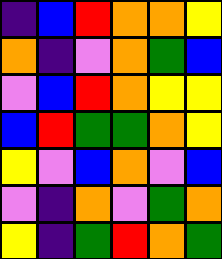[["indigo", "blue", "red", "orange", "orange", "yellow"], ["orange", "indigo", "violet", "orange", "green", "blue"], ["violet", "blue", "red", "orange", "yellow", "yellow"], ["blue", "red", "green", "green", "orange", "yellow"], ["yellow", "violet", "blue", "orange", "violet", "blue"], ["violet", "indigo", "orange", "violet", "green", "orange"], ["yellow", "indigo", "green", "red", "orange", "green"]]